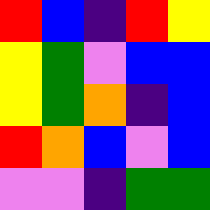[["red", "blue", "indigo", "red", "yellow"], ["yellow", "green", "violet", "blue", "blue"], ["yellow", "green", "orange", "indigo", "blue"], ["red", "orange", "blue", "violet", "blue"], ["violet", "violet", "indigo", "green", "green"]]